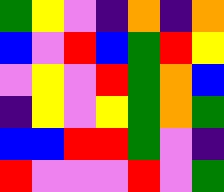[["green", "yellow", "violet", "indigo", "orange", "indigo", "orange"], ["blue", "violet", "red", "blue", "green", "red", "yellow"], ["violet", "yellow", "violet", "red", "green", "orange", "blue"], ["indigo", "yellow", "violet", "yellow", "green", "orange", "green"], ["blue", "blue", "red", "red", "green", "violet", "indigo"], ["red", "violet", "violet", "violet", "red", "violet", "green"]]